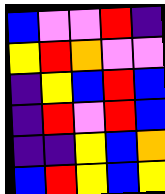[["blue", "violet", "violet", "red", "indigo"], ["yellow", "red", "orange", "violet", "violet"], ["indigo", "yellow", "blue", "red", "blue"], ["indigo", "red", "violet", "red", "blue"], ["indigo", "indigo", "yellow", "blue", "orange"], ["blue", "red", "yellow", "blue", "yellow"]]